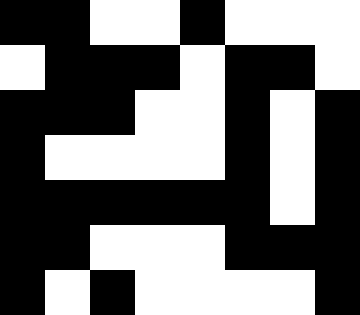[["black", "black", "white", "white", "black", "white", "white", "white"], ["white", "black", "black", "black", "white", "black", "black", "white"], ["black", "black", "black", "white", "white", "black", "white", "black"], ["black", "white", "white", "white", "white", "black", "white", "black"], ["black", "black", "black", "black", "black", "black", "white", "black"], ["black", "black", "white", "white", "white", "black", "black", "black"], ["black", "white", "black", "white", "white", "white", "white", "black"]]